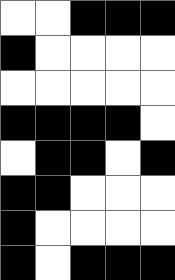[["white", "white", "black", "black", "black"], ["black", "white", "white", "white", "white"], ["white", "white", "white", "white", "white"], ["black", "black", "black", "black", "white"], ["white", "black", "black", "white", "black"], ["black", "black", "white", "white", "white"], ["black", "white", "white", "white", "white"], ["black", "white", "black", "black", "black"]]